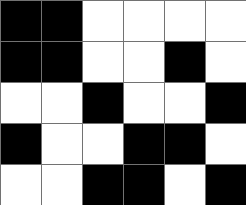[["black", "black", "white", "white", "white", "white"], ["black", "black", "white", "white", "black", "white"], ["white", "white", "black", "white", "white", "black"], ["black", "white", "white", "black", "black", "white"], ["white", "white", "black", "black", "white", "black"]]